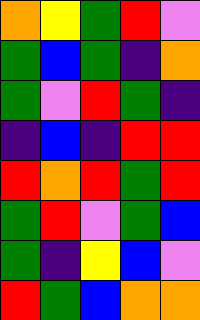[["orange", "yellow", "green", "red", "violet"], ["green", "blue", "green", "indigo", "orange"], ["green", "violet", "red", "green", "indigo"], ["indigo", "blue", "indigo", "red", "red"], ["red", "orange", "red", "green", "red"], ["green", "red", "violet", "green", "blue"], ["green", "indigo", "yellow", "blue", "violet"], ["red", "green", "blue", "orange", "orange"]]